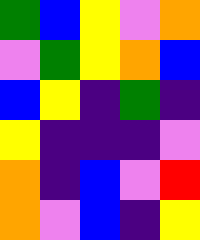[["green", "blue", "yellow", "violet", "orange"], ["violet", "green", "yellow", "orange", "blue"], ["blue", "yellow", "indigo", "green", "indigo"], ["yellow", "indigo", "indigo", "indigo", "violet"], ["orange", "indigo", "blue", "violet", "red"], ["orange", "violet", "blue", "indigo", "yellow"]]